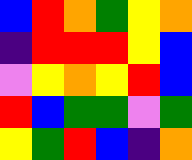[["blue", "red", "orange", "green", "yellow", "orange"], ["indigo", "red", "red", "red", "yellow", "blue"], ["violet", "yellow", "orange", "yellow", "red", "blue"], ["red", "blue", "green", "green", "violet", "green"], ["yellow", "green", "red", "blue", "indigo", "orange"]]